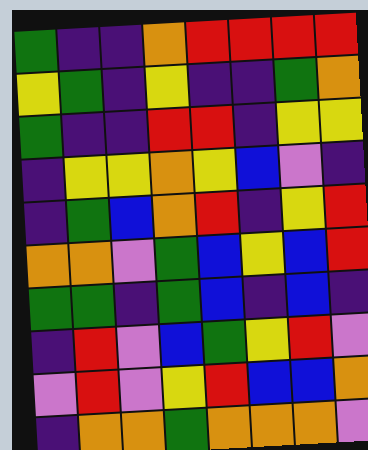[["green", "indigo", "indigo", "orange", "red", "red", "red", "red"], ["yellow", "green", "indigo", "yellow", "indigo", "indigo", "green", "orange"], ["green", "indigo", "indigo", "red", "red", "indigo", "yellow", "yellow"], ["indigo", "yellow", "yellow", "orange", "yellow", "blue", "violet", "indigo"], ["indigo", "green", "blue", "orange", "red", "indigo", "yellow", "red"], ["orange", "orange", "violet", "green", "blue", "yellow", "blue", "red"], ["green", "green", "indigo", "green", "blue", "indigo", "blue", "indigo"], ["indigo", "red", "violet", "blue", "green", "yellow", "red", "violet"], ["violet", "red", "violet", "yellow", "red", "blue", "blue", "orange"], ["indigo", "orange", "orange", "green", "orange", "orange", "orange", "violet"]]